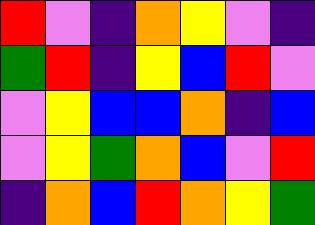[["red", "violet", "indigo", "orange", "yellow", "violet", "indigo"], ["green", "red", "indigo", "yellow", "blue", "red", "violet"], ["violet", "yellow", "blue", "blue", "orange", "indigo", "blue"], ["violet", "yellow", "green", "orange", "blue", "violet", "red"], ["indigo", "orange", "blue", "red", "orange", "yellow", "green"]]